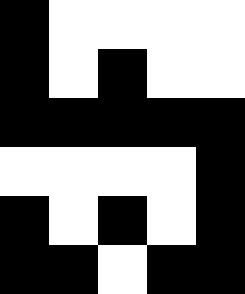[["black", "white", "white", "white", "white"], ["black", "white", "black", "white", "white"], ["black", "black", "black", "black", "black"], ["white", "white", "white", "white", "black"], ["black", "white", "black", "white", "black"], ["black", "black", "white", "black", "black"]]